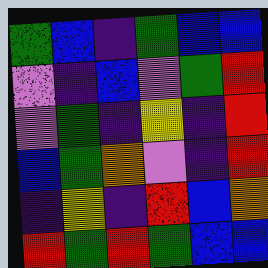[["green", "blue", "indigo", "green", "blue", "blue"], ["violet", "indigo", "blue", "violet", "green", "red"], ["violet", "green", "indigo", "yellow", "indigo", "red"], ["blue", "green", "orange", "violet", "indigo", "red"], ["indigo", "yellow", "indigo", "red", "blue", "orange"], ["red", "green", "red", "green", "blue", "blue"]]